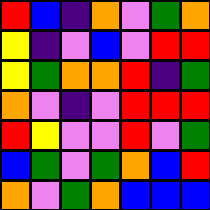[["red", "blue", "indigo", "orange", "violet", "green", "orange"], ["yellow", "indigo", "violet", "blue", "violet", "red", "red"], ["yellow", "green", "orange", "orange", "red", "indigo", "green"], ["orange", "violet", "indigo", "violet", "red", "red", "red"], ["red", "yellow", "violet", "violet", "red", "violet", "green"], ["blue", "green", "violet", "green", "orange", "blue", "red"], ["orange", "violet", "green", "orange", "blue", "blue", "blue"]]